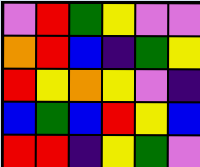[["violet", "red", "green", "yellow", "violet", "violet"], ["orange", "red", "blue", "indigo", "green", "yellow"], ["red", "yellow", "orange", "yellow", "violet", "indigo"], ["blue", "green", "blue", "red", "yellow", "blue"], ["red", "red", "indigo", "yellow", "green", "violet"]]